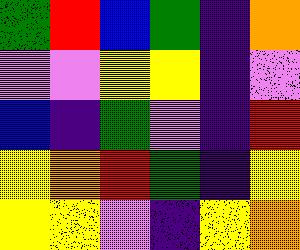[["green", "red", "blue", "green", "indigo", "orange"], ["violet", "violet", "yellow", "yellow", "indigo", "violet"], ["blue", "indigo", "green", "violet", "indigo", "red"], ["yellow", "orange", "red", "green", "indigo", "yellow"], ["yellow", "yellow", "violet", "indigo", "yellow", "orange"]]